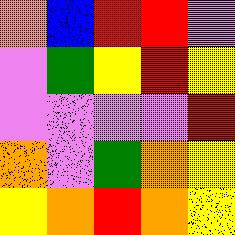[["orange", "blue", "red", "red", "violet"], ["violet", "green", "yellow", "red", "yellow"], ["violet", "violet", "violet", "violet", "red"], ["orange", "violet", "green", "orange", "yellow"], ["yellow", "orange", "red", "orange", "yellow"]]